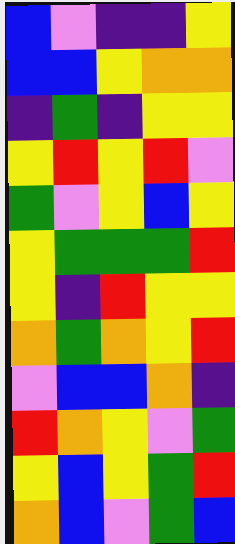[["blue", "violet", "indigo", "indigo", "yellow"], ["blue", "blue", "yellow", "orange", "orange"], ["indigo", "green", "indigo", "yellow", "yellow"], ["yellow", "red", "yellow", "red", "violet"], ["green", "violet", "yellow", "blue", "yellow"], ["yellow", "green", "green", "green", "red"], ["yellow", "indigo", "red", "yellow", "yellow"], ["orange", "green", "orange", "yellow", "red"], ["violet", "blue", "blue", "orange", "indigo"], ["red", "orange", "yellow", "violet", "green"], ["yellow", "blue", "yellow", "green", "red"], ["orange", "blue", "violet", "green", "blue"]]